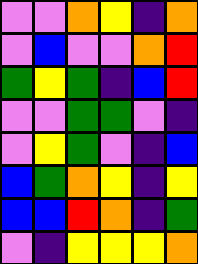[["violet", "violet", "orange", "yellow", "indigo", "orange"], ["violet", "blue", "violet", "violet", "orange", "red"], ["green", "yellow", "green", "indigo", "blue", "red"], ["violet", "violet", "green", "green", "violet", "indigo"], ["violet", "yellow", "green", "violet", "indigo", "blue"], ["blue", "green", "orange", "yellow", "indigo", "yellow"], ["blue", "blue", "red", "orange", "indigo", "green"], ["violet", "indigo", "yellow", "yellow", "yellow", "orange"]]